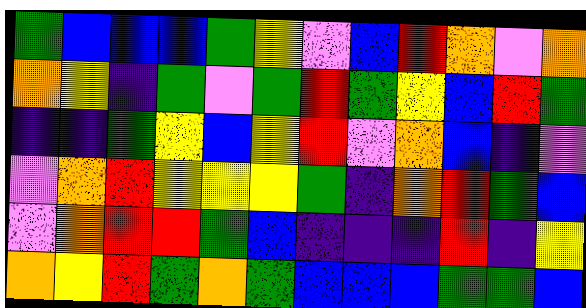[["green", "blue", "blue", "blue", "green", "yellow", "violet", "blue", "red", "orange", "violet", "orange"], ["orange", "yellow", "indigo", "green", "violet", "green", "red", "green", "yellow", "blue", "red", "green"], ["indigo", "indigo", "green", "yellow", "blue", "yellow", "red", "violet", "orange", "blue", "indigo", "violet"], ["violet", "orange", "red", "yellow", "yellow", "yellow", "green", "indigo", "orange", "red", "green", "blue"], ["violet", "orange", "red", "red", "green", "blue", "indigo", "indigo", "indigo", "red", "indigo", "yellow"], ["orange", "yellow", "red", "green", "orange", "green", "blue", "blue", "blue", "green", "green", "blue"]]